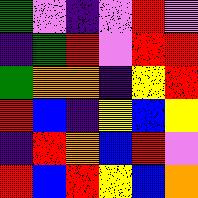[["green", "violet", "indigo", "violet", "red", "violet"], ["indigo", "green", "red", "violet", "red", "red"], ["green", "orange", "orange", "indigo", "yellow", "red"], ["red", "blue", "indigo", "yellow", "blue", "yellow"], ["indigo", "red", "orange", "blue", "red", "violet"], ["red", "blue", "red", "yellow", "blue", "orange"]]